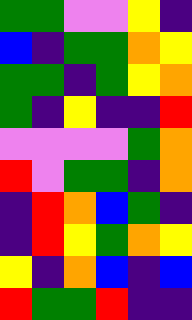[["green", "green", "violet", "violet", "yellow", "indigo"], ["blue", "indigo", "green", "green", "orange", "yellow"], ["green", "green", "indigo", "green", "yellow", "orange"], ["green", "indigo", "yellow", "indigo", "indigo", "red"], ["violet", "violet", "violet", "violet", "green", "orange"], ["red", "violet", "green", "green", "indigo", "orange"], ["indigo", "red", "orange", "blue", "green", "indigo"], ["indigo", "red", "yellow", "green", "orange", "yellow"], ["yellow", "indigo", "orange", "blue", "indigo", "blue"], ["red", "green", "green", "red", "indigo", "indigo"]]